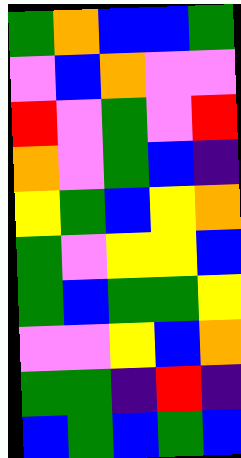[["green", "orange", "blue", "blue", "green"], ["violet", "blue", "orange", "violet", "violet"], ["red", "violet", "green", "violet", "red"], ["orange", "violet", "green", "blue", "indigo"], ["yellow", "green", "blue", "yellow", "orange"], ["green", "violet", "yellow", "yellow", "blue"], ["green", "blue", "green", "green", "yellow"], ["violet", "violet", "yellow", "blue", "orange"], ["green", "green", "indigo", "red", "indigo"], ["blue", "green", "blue", "green", "blue"]]